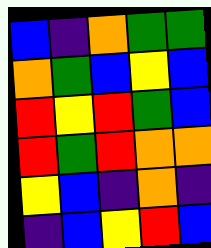[["blue", "indigo", "orange", "green", "green"], ["orange", "green", "blue", "yellow", "blue"], ["red", "yellow", "red", "green", "blue"], ["red", "green", "red", "orange", "orange"], ["yellow", "blue", "indigo", "orange", "indigo"], ["indigo", "blue", "yellow", "red", "blue"]]